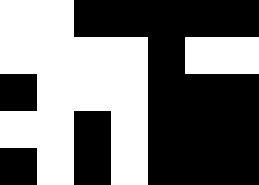[["white", "white", "black", "black", "black", "black", "black"], ["white", "white", "white", "white", "black", "white", "white"], ["black", "white", "white", "white", "black", "black", "black"], ["white", "white", "black", "white", "black", "black", "black"], ["black", "white", "black", "white", "black", "black", "black"]]